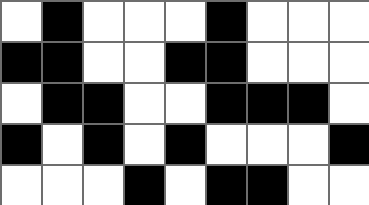[["white", "black", "white", "white", "white", "black", "white", "white", "white"], ["black", "black", "white", "white", "black", "black", "white", "white", "white"], ["white", "black", "black", "white", "white", "black", "black", "black", "white"], ["black", "white", "black", "white", "black", "white", "white", "white", "black"], ["white", "white", "white", "black", "white", "black", "black", "white", "white"]]